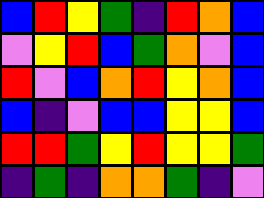[["blue", "red", "yellow", "green", "indigo", "red", "orange", "blue"], ["violet", "yellow", "red", "blue", "green", "orange", "violet", "blue"], ["red", "violet", "blue", "orange", "red", "yellow", "orange", "blue"], ["blue", "indigo", "violet", "blue", "blue", "yellow", "yellow", "blue"], ["red", "red", "green", "yellow", "red", "yellow", "yellow", "green"], ["indigo", "green", "indigo", "orange", "orange", "green", "indigo", "violet"]]